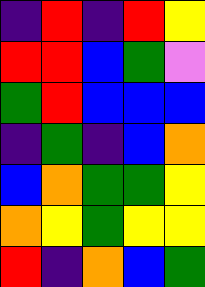[["indigo", "red", "indigo", "red", "yellow"], ["red", "red", "blue", "green", "violet"], ["green", "red", "blue", "blue", "blue"], ["indigo", "green", "indigo", "blue", "orange"], ["blue", "orange", "green", "green", "yellow"], ["orange", "yellow", "green", "yellow", "yellow"], ["red", "indigo", "orange", "blue", "green"]]